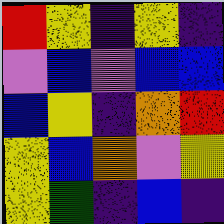[["red", "yellow", "indigo", "yellow", "indigo"], ["violet", "blue", "violet", "blue", "blue"], ["blue", "yellow", "indigo", "orange", "red"], ["yellow", "blue", "orange", "violet", "yellow"], ["yellow", "green", "indigo", "blue", "indigo"]]